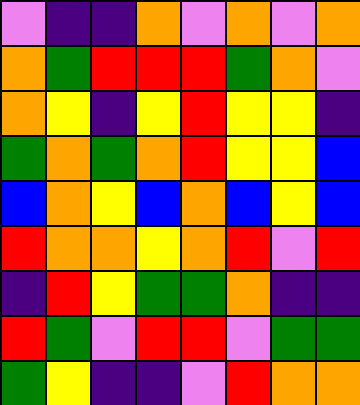[["violet", "indigo", "indigo", "orange", "violet", "orange", "violet", "orange"], ["orange", "green", "red", "red", "red", "green", "orange", "violet"], ["orange", "yellow", "indigo", "yellow", "red", "yellow", "yellow", "indigo"], ["green", "orange", "green", "orange", "red", "yellow", "yellow", "blue"], ["blue", "orange", "yellow", "blue", "orange", "blue", "yellow", "blue"], ["red", "orange", "orange", "yellow", "orange", "red", "violet", "red"], ["indigo", "red", "yellow", "green", "green", "orange", "indigo", "indigo"], ["red", "green", "violet", "red", "red", "violet", "green", "green"], ["green", "yellow", "indigo", "indigo", "violet", "red", "orange", "orange"]]